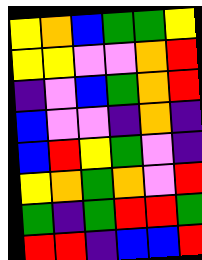[["yellow", "orange", "blue", "green", "green", "yellow"], ["yellow", "yellow", "violet", "violet", "orange", "red"], ["indigo", "violet", "blue", "green", "orange", "red"], ["blue", "violet", "violet", "indigo", "orange", "indigo"], ["blue", "red", "yellow", "green", "violet", "indigo"], ["yellow", "orange", "green", "orange", "violet", "red"], ["green", "indigo", "green", "red", "red", "green"], ["red", "red", "indigo", "blue", "blue", "red"]]